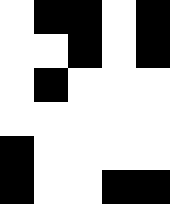[["white", "black", "black", "white", "black"], ["white", "white", "black", "white", "black"], ["white", "black", "white", "white", "white"], ["white", "white", "white", "white", "white"], ["black", "white", "white", "white", "white"], ["black", "white", "white", "black", "black"]]